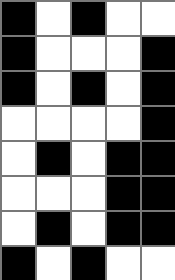[["black", "white", "black", "white", "white"], ["black", "white", "white", "white", "black"], ["black", "white", "black", "white", "black"], ["white", "white", "white", "white", "black"], ["white", "black", "white", "black", "black"], ["white", "white", "white", "black", "black"], ["white", "black", "white", "black", "black"], ["black", "white", "black", "white", "white"]]